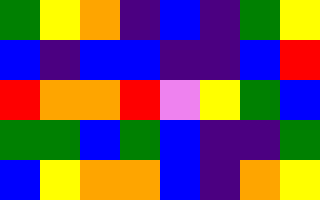[["green", "yellow", "orange", "indigo", "blue", "indigo", "green", "yellow"], ["blue", "indigo", "blue", "blue", "indigo", "indigo", "blue", "red"], ["red", "orange", "orange", "red", "violet", "yellow", "green", "blue"], ["green", "green", "blue", "green", "blue", "indigo", "indigo", "green"], ["blue", "yellow", "orange", "orange", "blue", "indigo", "orange", "yellow"]]